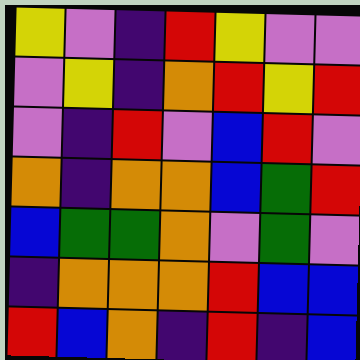[["yellow", "violet", "indigo", "red", "yellow", "violet", "violet"], ["violet", "yellow", "indigo", "orange", "red", "yellow", "red"], ["violet", "indigo", "red", "violet", "blue", "red", "violet"], ["orange", "indigo", "orange", "orange", "blue", "green", "red"], ["blue", "green", "green", "orange", "violet", "green", "violet"], ["indigo", "orange", "orange", "orange", "red", "blue", "blue"], ["red", "blue", "orange", "indigo", "red", "indigo", "blue"]]